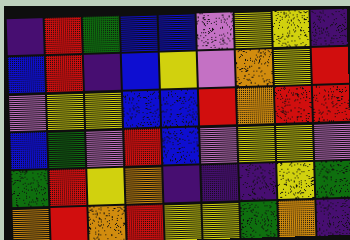[["indigo", "red", "green", "blue", "blue", "violet", "yellow", "yellow", "indigo"], ["blue", "red", "indigo", "blue", "yellow", "violet", "orange", "yellow", "red"], ["violet", "yellow", "yellow", "blue", "blue", "red", "orange", "red", "red"], ["blue", "green", "violet", "red", "blue", "violet", "yellow", "yellow", "violet"], ["green", "red", "yellow", "orange", "indigo", "indigo", "indigo", "yellow", "green"], ["orange", "red", "orange", "red", "yellow", "yellow", "green", "orange", "indigo"]]